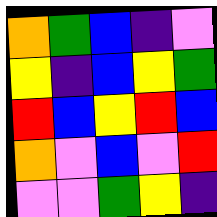[["orange", "green", "blue", "indigo", "violet"], ["yellow", "indigo", "blue", "yellow", "green"], ["red", "blue", "yellow", "red", "blue"], ["orange", "violet", "blue", "violet", "red"], ["violet", "violet", "green", "yellow", "indigo"]]